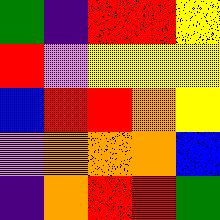[["green", "indigo", "red", "red", "yellow"], ["red", "violet", "yellow", "yellow", "yellow"], ["blue", "red", "red", "orange", "yellow"], ["violet", "orange", "orange", "orange", "blue"], ["indigo", "orange", "red", "red", "green"]]